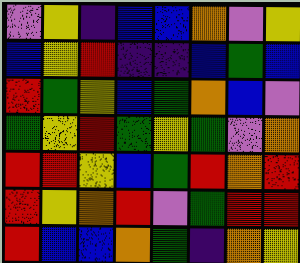[["violet", "yellow", "indigo", "blue", "blue", "orange", "violet", "yellow"], ["blue", "yellow", "red", "indigo", "indigo", "blue", "green", "blue"], ["red", "green", "yellow", "blue", "green", "orange", "blue", "violet"], ["green", "yellow", "red", "green", "yellow", "green", "violet", "orange"], ["red", "red", "yellow", "blue", "green", "red", "orange", "red"], ["red", "yellow", "orange", "red", "violet", "green", "red", "red"], ["red", "blue", "blue", "orange", "green", "indigo", "orange", "yellow"]]